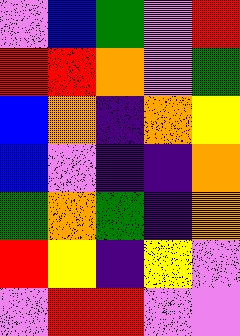[["violet", "blue", "green", "violet", "red"], ["red", "red", "orange", "violet", "green"], ["blue", "orange", "indigo", "orange", "yellow"], ["blue", "violet", "indigo", "indigo", "orange"], ["green", "orange", "green", "indigo", "orange"], ["red", "yellow", "indigo", "yellow", "violet"], ["violet", "red", "red", "violet", "violet"]]